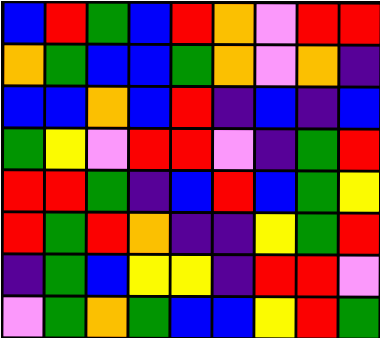[["blue", "red", "green", "blue", "red", "orange", "violet", "red", "red"], ["orange", "green", "blue", "blue", "green", "orange", "violet", "orange", "indigo"], ["blue", "blue", "orange", "blue", "red", "indigo", "blue", "indigo", "blue"], ["green", "yellow", "violet", "red", "red", "violet", "indigo", "green", "red"], ["red", "red", "green", "indigo", "blue", "red", "blue", "green", "yellow"], ["red", "green", "red", "orange", "indigo", "indigo", "yellow", "green", "red"], ["indigo", "green", "blue", "yellow", "yellow", "indigo", "red", "red", "violet"], ["violet", "green", "orange", "green", "blue", "blue", "yellow", "red", "green"]]